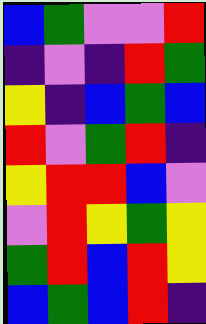[["blue", "green", "violet", "violet", "red"], ["indigo", "violet", "indigo", "red", "green"], ["yellow", "indigo", "blue", "green", "blue"], ["red", "violet", "green", "red", "indigo"], ["yellow", "red", "red", "blue", "violet"], ["violet", "red", "yellow", "green", "yellow"], ["green", "red", "blue", "red", "yellow"], ["blue", "green", "blue", "red", "indigo"]]